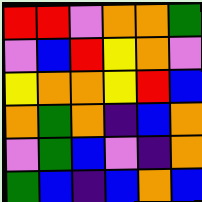[["red", "red", "violet", "orange", "orange", "green"], ["violet", "blue", "red", "yellow", "orange", "violet"], ["yellow", "orange", "orange", "yellow", "red", "blue"], ["orange", "green", "orange", "indigo", "blue", "orange"], ["violet", "green", "blue", "violet", "indigo", "orange"], ["green", "blue", "indigo", "blue", "orange", "blue"]]